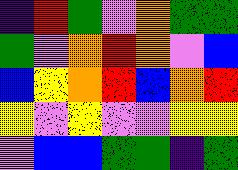[["indigo", "red", "green", "violet", "orange", "green", "green"], ["green", "violet", "orange", "red", "orange", "violet", "blue"], ["blue", "yellow", "orange", "red", "blue", "orange", "red"], ["yellow", "violet", "yellow", "violet", "violet", "yellow", "yellow"], ["violet", "blue", "blue", "green", "green", "indigo", "green"]]